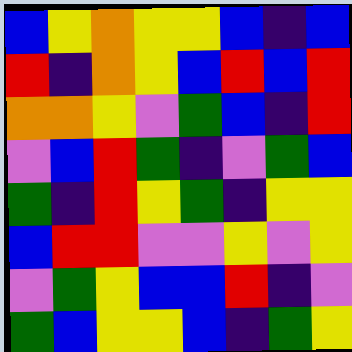[["blue", "yellow", "orange", "yellow", "yellow", "blue", "indigo", "blue"], ["red", "indigo", "orange", "yellow", "blue", "red", "blue", "red"], ["orange", "orange", "yellow", "violet", "green", "blue", "indigo", "red"], ["violet", "blue", "red", "green", "indigo", "violet", "green", "blue"], ["green", "indigo", "red", "yellow", "green", "indigo", "yellow", "yellow"], ["blue", "red", "red", "violet", "violet", "yellow", "violet", "yellow"], ["violet", "green", "yellow", "blue", "blue", "red", "indigo", "violet"], ["green", "blue", "yellow", "yellow", "blue", "indigo", "green", "yellow"]]